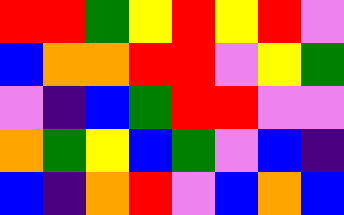[["red", "red", "green", "yellow", "red", "yellow", "red", "violet"], ["blue", "orange", "orange", "red", "red", "violet", "yellow", "green"], ["violet", "indigo", "blue", "green", "red", "red", "violet", "violet"], ["orange", "green", "yellow", "blue", "green", "violet", "blue", "indigo"], ["blue", "indigo", "orange", "red", "violet", "blue", "orange", "blue"]]